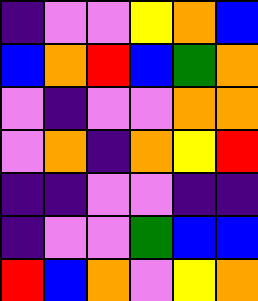[["indigo", "violet", "violet", "yellow", "orange", "blue"], ["blue", "orange", "red", "blue", "green", "orange"], ["violet", "indigo", "violet", "violet", "orange", "orange"], ["violet", "orange", "indigo", "orange", "yellow", "red"], ["indigo", "indigo", "violet", "violet", "indigo", "indigo"], ["indigo", "violet", "violet", "green", "blue", "blue"], ["red", "blue", "orange", "violet", "yellow", "orange"]]